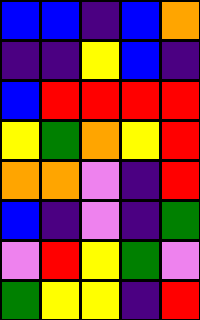[["blue", "blue", "indigo", "blue", "orange"], ["indigo", "indigo", "yellow", "blue", "indigo"], ["blue", "red", "red", "red", "red"], ["yellow", "green", "orange", "yellow", "red"], ["orange", "orange", "violet", "indigo", "red"], ["blue", "indigo", "violet", "indigo", "green"], ["violet", "red", "yellow", "green", "violet"], ["green", "yellow", "yellow", "indigo", "red"]]